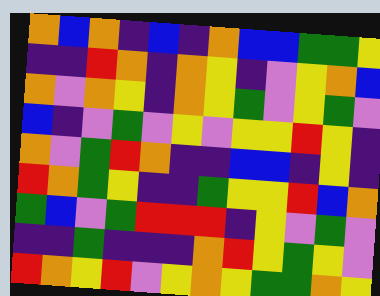[["orange", "blue", "orange", "indigo", "blue", "indigo", "orange", "blue", "blue", "green", "green", "yellow"], ["indigo", "indigo", "red", "orange", "indigo", "orange", "yellow", "indigo", "violet", "yellow", "orange", "blue"], ["orange", "violet", "orange", "yellow", "indigo", "orange", "yellow", "green", "violet", "yellow", "green", "violet"], ["blue", "indigo", "violet", "green", "violet", "yellow", "violet", "yellow", "yellow", "red", "yellow", "indigo"], ["orange", "violet", "green", "red", "orange", "indigo", "indigo", "blue", "blue", "indigo", "yellow", "indigo"], ["red", "orange", "green", "yellow", "indigo", "indigo", "green", "yellow", "yellow", "red", "blue", "orange"], ["green", "blue", "violet", "green", "red", "red", "red", "indigo", "yellow", "violet", "green", "violet"], ["indigo", "indigo", "green", "indigo", "indigo", "indigo", "orange", "red", "yellow", "green", "yellow", "violet"], ["red", "orange", "yellow", "red", "violet", "yellow", "orange", "yellow", "green", "green", "orange", "yellow"]]